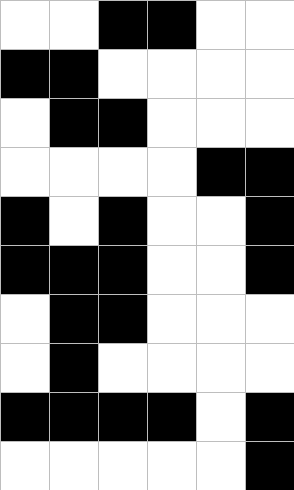[["white", "white", "black", "black", "white", "white"], ["black", "black", "white", "white", "white", "white"], ["white", "black", "black", "white", "white", "white"], ["white", "white", "white", "white", "black", "black"], ["black", "white", "black", "white", "white", "black"], ["black", "black", "black", "white", "white", "black"], ["white", "black", "black", "white", "white", "white"], ["white", "black", "white", "white", "white", "white"], ["black", "black", "black", "black", "white", "black"], ["white", "white", "white", "white", "white", "black"]]